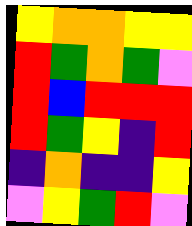[["yellow", "orange", "orange", "yellow", "yellow"], ["red", "green", "orange", "green", "violet"], ["red", "blue", "red", "red", "red"], ["red", "green", "yellow", "indigo", "red"], ["indigo", "orange", "indigo", "indigo", "yellow"], ["violet", "yellow", "green", "red", "violet"]]